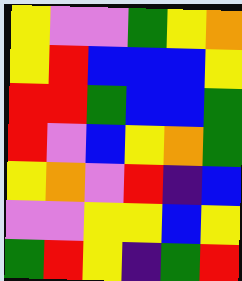[["yellow", "violet", "violet", "green", "yellow", "orange"], ["yellow", "red", "blue", "blue", "blue", "yellow"], ["red", "red", "green", "blue", "blue", "green"], ["red", "violet", "blue", "yellow", "orange", "green"], ["yellow", "orange", "violet", "red", "indigo", "blue"], ["violet", "violet", "yellow", "yellow", "blue", "yellow"], ["green", "red", "yellow", "indigo", "green", "red"]]